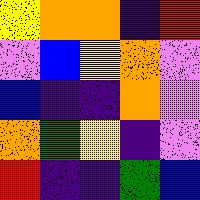[["yellow", "orange", "orange", "indigo", "red"], ["violet", "blue", "yellow", "orange", "violet"], ["blue", "indigo", "indigo", "orange", "violet"], ["orange", "green", "yellow", "indigo", "violet"], ["red", "indigo", "indigo", "green", "blue"]]